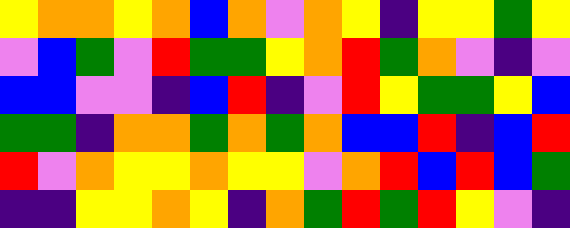[["yellow", "orange", "orange", "yellow", "orange", "blue", "orange", "violet", "orange", "yellow", "indigo", "yellow", "yellow", "green", "yellow"], ["violet", "blue", "green", "violet", "red", "green", "green", "yellow", "orange", "red", "green", "orange", "violet", "indigo", "violet"], ["blue", "blue", "violet", "violet", "indigo", "blue", "red", "indigo", "violet", "red", "yellow", "green", "green", "yellow", "blue"], ["green", "green", "indigo", "orange", "orange", "green", "orange", "green", "orange", "blue", "blue", "red", "indigo", "blue", "red"], ["red", "violet", "orange", "yellow", "yellow", "orange", "yellow", "yellow", "violet", "orange", "red", "blue", "red", "blue", "green"], ["indigo", "indigo", "yellow", "yellow", "orange", "yellow", "indigo", "orange", "green", "red", "green", "red", "yellow", "violet", "indigo"]]